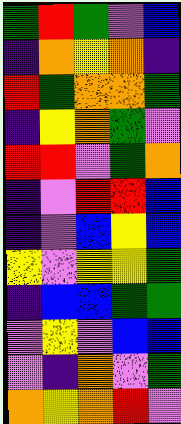[["green", "red", "green", "violet", "blue"], ["indigo", "orange", "yellow", "orange", "indigo"], ["red", "green", "orange", "orange", "green"], ["indigo", "yellow", "orange", "green", "violet"], ["red", "red", "violet", "green", "orange"], ["indigo", "violet", "red", "red", "blue"], ["indigo", "violet", "blue", "yellow", "blue"], ["yellow", "violet", "yellow", "yellow", "green"], ["indigo", "blue", "blue", "green", "green"], ["violet", "yellow", "violet", "blue", "blue"], ["violet", "indigo", "orange", "violet", "green"], ["orange", "yellow", "orange", "red", "violet"]]